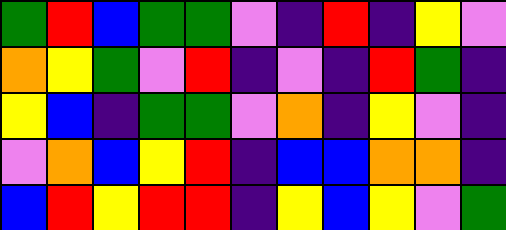[["green", "red", "blue", "green", "green", "violet", "indigo", "red", "indigo", "yellow", "violet"], ["orange", "yellow", "green", "violet", "red", "indigo", "violet", "indigo", "red", "green", "indigo"], ["yellow", "blue", "indigo", "green", "green", "violet", "orange", "indigo", "yellow", "violet", "indigo"], ["violet", "orange", "blue", "yellow", "red", "indigo", "blue", "blue", "orange", "orange", "indigo"], ["blue", "red", "yellow", "red", "red", "indigo", "yellow", "blue", "yellow", "violet", "green"]]